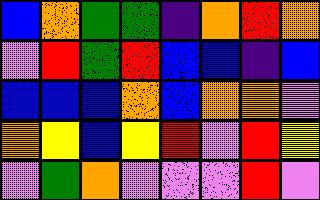[["blue", "orange", "green", "green", "indigo", "orange", "red", "orange"], ["violet", "red", "green", "red", "blue", "blue", "indigo", "blue"], ["blue", "blue", "blue", "orange", "blue", "orange", "orange", "violet"], ["orange", "yellow", "blue", "yellow", "red", "violet", "red", "yellow"], ["violet", "green", "orange", "violet", "violet", "violet", "red", "violet"]]